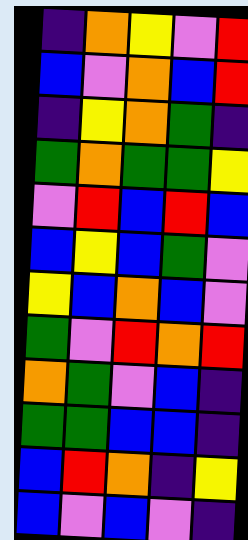[["indigo", "orange", "yellow", "violet", "red"], ["blue", "violet", "orange", "blue", "red"], ["indigo", "yellow", "orange", "green", "indigo"], ["green", "orange", "green", "green", "yellow"], ["violet", "red", "blue", "red", "blue"], ["blue", "yellow", "blue", "green", "violet"], ["yellow", "blue", "orange", "blue", "violet"], ["green", "violet", "red", "orange", "red"], ["orange", "green", "violet", "blue", "indigo"], ["green", "green", "blue", "blue", "indigo"], ["blue", "red", "orange", "indigo", "yellow"], ["blue", "violet", "blue", "violet", "indigo"]]